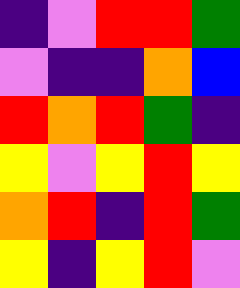[["indigo", "violet", "red", "red", "green"], ["violet", "indigo", "indigo", "orange", "blue"], ["red", "orange", "red", "green", "indigo"], ["yellow", "violet", "yellow", "red", "yellow"], ["orange", "red", "indigo", "red", "green"], ["yellow", "indigo", "yellow", "red", "violet"]]